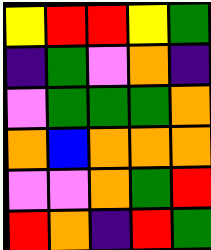[["yellow", "red", "red", "yellow", "green"], ["indigo", "green", "violet", "orange", "indigo"], ["violet", "green", "green", "green", "orange"], ["orange", "blue", "orange", "orange", "orange"], ["violet", "violet", "orange", "green", "red"], ["red", "orange", "indigo", "red", "green"]]